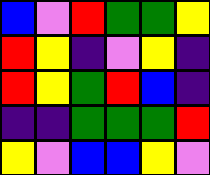[["blue", "violet", "red", "green", "green", "yellow"], ["red", "yellow", "indigo", "violet", "yellow", "indigo"], ["red", "yellow", "green", "red", "blue", "indigo"], ["indigo", "indigo", "green", "green", "green", "red"], ["yellow", "violet", "blue", "blue", "yellow", "violet"]]